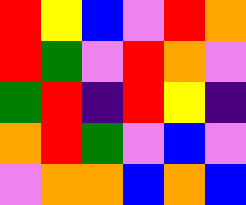[["red", "yellow", "blue", "violet", "red", "orange"], ["red", "green", "violet", "red", "orange", "violet"], ["green", "red", "indigo", "red", "yellow", "indigo"], ["orange", "red", "green", "violet", "blue", "violet"], ["violet", "orange", "orange", "blue", "orange", "blue"]]